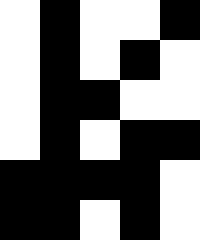[["white", "black", "white", "white", "black"], ["white", "black", "white", "black", "white"], ["white", "black", "black", "white", "white"], ["white", "black", "white", "black", "black"], ["black", "black", "black", "black", "white"], ["black", "black", "white", "black", "white"]]